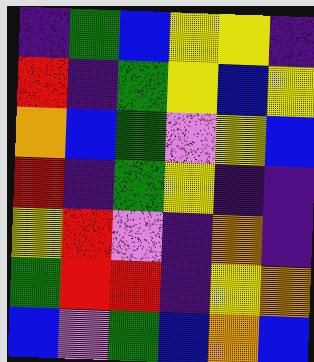[["indigo", "green", "blue", "yellow", "yellow", "indigo"], ["red", "indigo", "green", "yellow", "blue", "yellow"], ["orange", "blue", "green", "violet", "yellow", "blue"], ["red", "indigo", "green", "yellow", "indigo", "indigo"], ["yellow", "red", "violet", "indigo", "orange", "indigo"], ["green", "red", "red", "indigo", "yellow", "orange"], ["blue", "violet", "green", "blue", "orange", "blue"]]